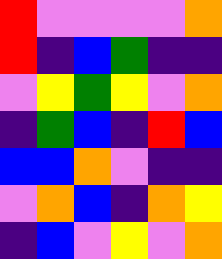[["red", "violet", "violet", "violet", "violet", "orange"], ["red", "indigo", "blue", "green", "indigo", "indigo"], ["violet", "yellow", "green", "yellow", "violet", "orange"], ["indigo", "green", "blue", "indigo", "red", "blue"], ["blue", "blue", "orange", "violet", "indigo", "indigo"], ["violet", "orange", "blue", "indigo", "orange", "yellow"], ["indigo", "blue", "violet", "yellow", "violet", "orange"]]